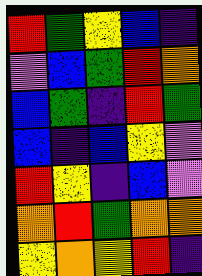[["red", "green", "yellow", "blue", "indigo"], ["violet", "blue", "green", "red", "orange"], ["blue", "green", "indigo", "red", "green"], ["blue", "indigo", "blue", "yellow", "violet"], ["red", "yellow", "indigo", "blue", "violet"], ["orange", "red", "green", "orange", "orange"], ["yellow", "orange", "yellow", "red", "indigo"]]